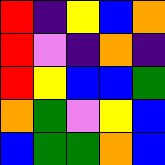[["red", "indigo", "yellow", "blue", "orange"], ["red", "violet", "indigo", "orange", "indigo"], ["red", "yellow", "blue", "blue", "green"], ["orange", "green", "violet", "yellow", "blue"], ["blue", "green", "green", "orange", "blue"]]